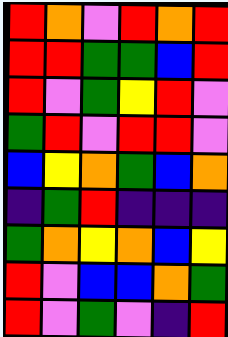[["red", "orange", "violet", "red", "orange", "red"], ["red", "red", "green", "green", "blue", "red"], ["red", "violet", "green", "yellow", "red", "violet"], ["green", "red", "violet", "red", "red", "violet"], ["blue", "yellow", "orange", "green", "blue", "orange"], ["indigo", "green", "red", "indigo", "indigo", "indigo"], ["green", "orange", "yellow", "orange", "blue", "yellow"], ["red", "violet", "blue", "blue", "orange", "green"], ["red", "violet", "green", "violet", "indigo", "red"]]